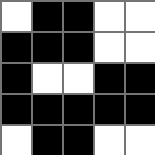[["white", "black", "black", "white", "white"], ["black", "black", "black", "white", "white"], ["black", "white", "white", "black", "black"], ["black", "black", "black", "black", "black"], ["white", "black", "black", "white", "white"]]